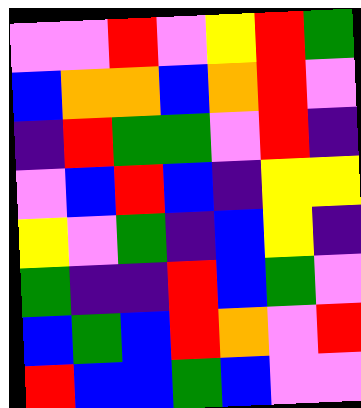[["violet", "violet", "red", "violet", "yellow", "red", "green"], ["blue", "orange", "orange", "blue", "orange", "red", "violet"], ["indigo", "red", "green", "green", "violet", "red", "indigo"], ["violet", "blue", "red", "blue", "indigo", "yellow", "yellow"], ["yellow", "violet", "green", "indigo", "blue", "yellow", "indigo"], ["green", "indigo", "indigo", "red", "blue", "green", "violet"], ["blue", "green", "blue", "red", "orange", "violet", "red"], ["red", "blue", "blue", "green", "blue", "violet", "violet"]]